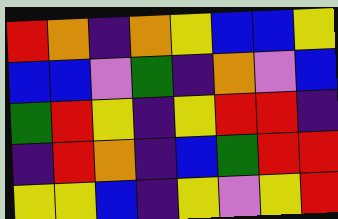[["red", "orange", "indigo", "orange", "yellow", "blue", "blue", "yellow"], ["blue", "blue", "violet", "green", "indigo", "orange", "violet", "blue"], ["green", "red", "yellow", "indigo", "yellow", "red", "red", "indigo"], ["indigo", "red", "orange", "indigo", "blue", "green", "red", "red"], ["yellow", "yellow", "blue", "indigo", "yellow", "violet", "yellow", "red"]]